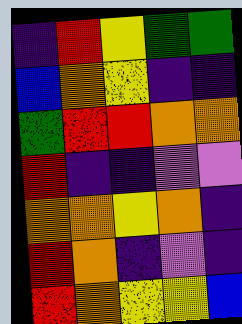[["indigo", "red", "yellow", "green", "green"], ["blue", "orange", "yellow", "indigo", "indigo"], ["green", "red", "red", "orange", "orange"], ["red", "indigo", "indigo", "violet", "violet"], ["orange", "orange", "yellow", "orange", "indigo"], ["red", "orange", "indigo", "violet", "indigo"], ["red", "orange", "yellow", "yellow", "blue"]]